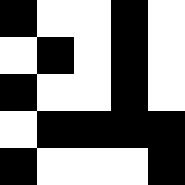[["black", "white", "white", "black", "white"], ["white", "black", "white", "black", "white"], ["black", "white", "white", "black", "white"], ["white", "black", "black", "black", "black"], ["black", "white", "white", "white", "black"]]